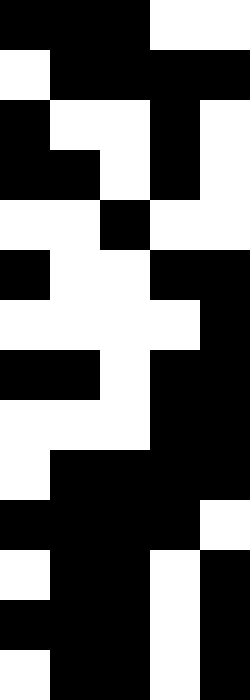[["black", "black", "black", "white", "white"], ["white", "black", "black", "black", "black"], ["black", "white", "white", "black", "white"], ["black", "black", "white", "black", "white"], ["white", "white", "black", "white", "white"], ["black", "white", "white", "black", "black"], ["white", "white", "white", "white", "black"], ["black", "black", "white", "black", "black"], ["white", "white", "white", "black", "black"], ["white", "black", "black", "black", "black"], ["black", "black", "black", "black", "white"], ["white", "black", "black", "white", "black"], ["black", "black", "black", "white", "black"], ["white", "black", "black", "white", "black"]]